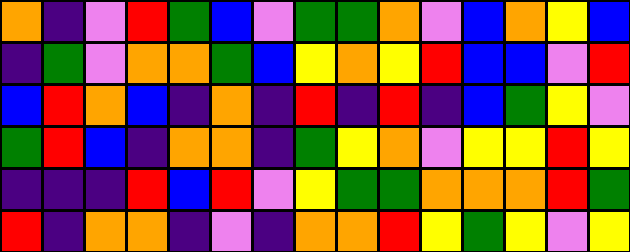[["orange", "indigo", "violet", "red", "green", "blue", "violet", "green", "green", "orange", "violet", "blue", "orange", "yellow", "blue"], ["indigo", "green", "violet", "orange", "orange", "green", "blue", "yellow", "orange", "yellow", "red", "blue", "blue", "violet", "red"], ["blue", "red", "orange", "blue", "indigo", "orange", "indigo", "red", "indigo", "red", "indigo", "blue", "green", "yellow", "violet"], ["green", "red", "blue", "indigo", "orange", "orange", "indigo", "green", "yellow", "orange", "violet", "yellow", "yellow", "red", "yellow"], ["indigo", "indigo", "indigo", "red", "blue", "red", "violet", "yellow", "green", "green", "orange", "orange", "orange", "red", "green"], ["red", "indigo", "orange", "orange", "indigo", "violet", "indigo", "orange", "orange", "red", "yellow", "green", "yellow", "violet", "yellow"]]